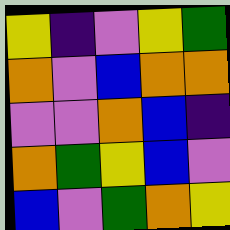[["yellow", "indigo", "violet", "yellow", "green"], ["orange", "violet", "blue", "orange", "orange"], ["violet", "violet", "orange", "blue", "indigo"], ["orange", "green", "yellow", "blue", "violet"], ["blue", "violet", "green", "orange", "yellow"]]